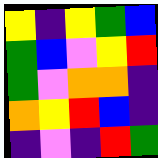[["yellow", "indigo", "yellow", "green", "blue"], ["green", "blue", "violet", "yellow", "red"], ["green", "violet", "orange", "orange", "indigo"], ["orange", "yellow", "red", "blue", "indigo"], ["indigo", "violet", "indigo", "red", "green"]]